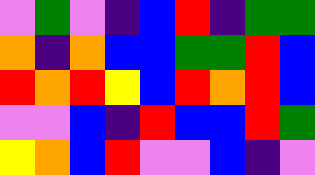[["violet", "green", "violet", "indigo", "blue", "red", "indigo", "green", "green"], ["orange", "indigo", "orange", "blue", "blue", "green", "green", "red", "blue"], ["red", "orange", "red", "yellow", "blue", "red", "orange", "red", "blue"], ["violet", "violet", "blue", "indigo", "red", "blue", "blue", "red", "green"], ["yellow", "orange", "blue", "red", "violet", "violet", "blue", "indigo", "violet"]]